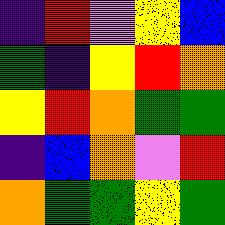[["indigo", "red", "violet", "yellow", "blue"], ["green", "indigo", "yellow", "red", "orange"], ["yellow", "red", "orange", "green", "green"], ["indigo", "blue", "orange", "violet", "red"], ["orange", "green", "green", "yellow", "green"]]